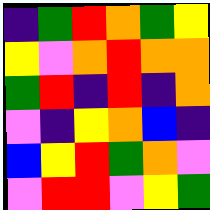[["indigo", "green", "red", "orange", "green", "yellow"], ["yellow", "violet", "orange", "red", "orange", "orange"], ["green", "red", "indigo", "red", "indigo", "orange"], ["violet", "indigo", "yellow", "orange", "blue", "indigo"], ["blue", "yellow", "red", "green", "orange", "violet"], ["violet", "red", "red", "violet", "yellow", "green"]]